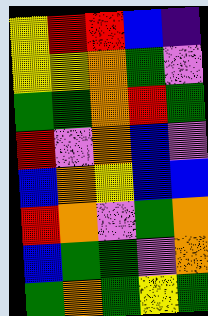[["yellow", "red", "red", "blue", "indigo"], ["yellow", "yellow", "orange", "green", "violet"], ["green", "green", "orange", "red", "green"], ["red", "violet", "orange", "blue", "violet"], ["blue", "orange", "yellow", "blue", "blue"], ["red", "orange", "violet", "green", "orange"], ["blue", "green", "green", "violet", "orange"], ["green", "orange", "green", "yellow", "green"]]